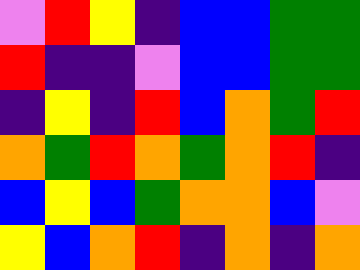[["violet", "red", "yellow", "indigo", "blue", "blue", "green", "green"], ["red", "indigo", "indigo", "violet", "blue", "blue", "green", "green"], ["indigo", "yellow", "indigo", "red", "blue", "orange", "green", "red"], ["orange", "green", "red", "orange", "green", "orange", "red", "indigo"], ["blue", "yellow", "blue", "green", "orange", "orange", "blue", "violet"], ["yellow", "blue", "orange", "red", "indigo", "orange", "indigo", "orange"]]